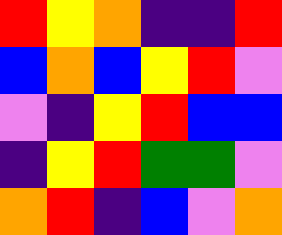[["red", "yellow", "orange", "indigo", "indigo", "red"], ["blue", "orange", "blue", "yellow", "red", "violet"], ["violet", "indigo", "yellow", "red", "blue", "blue"], ["indigo", "yellow", "red", "green", "green", "violet"], ["orange", "red", "indigo", "blue", "violet", "orange"]]